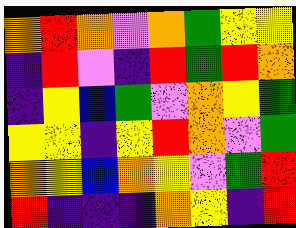[["orange", "red", "orange", "violet", "orange", "green", "yellow", "yellow"], ["indigo", "red", "violet", "indigo", "red", "green", "red", "orange"], ["indigo", "yellow", "blue", "green", "violet", "orange", "yellow", "green"], ["yellow", "yellow", "indigo", "yellow", "red", "orange", "violet", "green"], ["orange", "yellow", "blue", "orange", "yellow", "violet", "green", "red"], ["red", "indigo", "indigo", "indigo", "orange", "yellow", "indigo", "red"]]